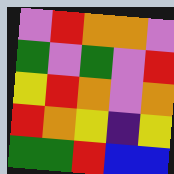[["violet", "red", "orange", "orange", "violet"], ["green", "violet", "green", "violet", "red"], ["yellow", "red", "orange", "violet", "orange"], ["red", "orange", "yellow", "indigo", "yellow"], ["green", "green", "red", "blue", "blue"]]